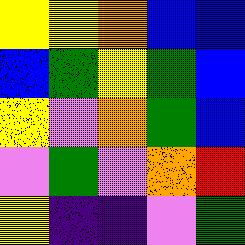[["yellow", "yellow", "orange", "blue", "blue"], ["blue", "green", "yellow", "green", "blue"], ["yellow", "violet", "orange", "green", "blue"], ["violet", "green", "violet", "orange", "red"], ["yellow", "indigo", "indigo", "violet", "green"]]